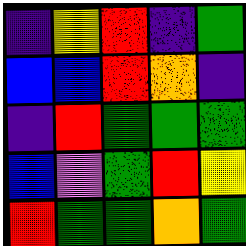[["indigo", "yellow", "red", "indigo", "green"], ["blue", "blue", "red", "orange", "indigo"], ["indigo", "red", "green", "green", "green"], ["blue", "violet", "green", "red", "yellow"], ["red", "green", "green", "orange", "green"]]